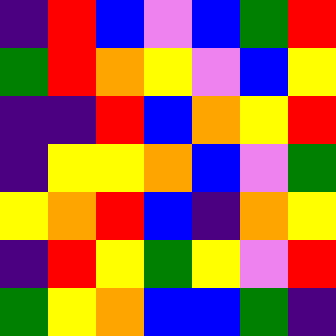[["indigo", "red", "blue", "violet", "blue", "green", "red"], ["green", "red", "orange", "yellow", "violet", "blue", "yellow"], ["indigo", "indigo", "red", "blue", "orange", "yellow", "red"], ["indigo", "yellow", "yellow", "orange", "blue", "violet", "green"], ["yellow", "orange", "red", "blue", "indigo", "orange", "yellow"], ["indigo", "red", "yellow", "green", "yellow", "violet", "red"], ["green", "yellow", "orange", "blue", "blue", "green", "indigo"]]